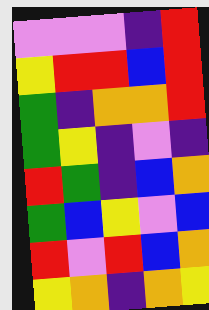[["violet", "violet", "violet", "indigo", "red"], ["yellow", "red", "red", "blue", "red"], ["green", "indigo", "orange", "orange", "red"], ["green", "yellow", "indigo", "violet", "indigo"], ["red", "green", "indigo", "blue", "orange"], ["green", "blue", "yellow", "violet", "blue"], ["red", "violet", "red", "blue", "orange"], ["yellow", "orange", "indigo", "orange", "yellow"]]